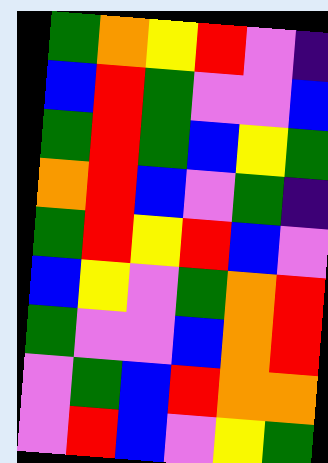[["green", "orange", "yellow", "red", "violet", "indigo"], ["blue", "red", "green", "violet", "violet", "blue"], ["green", "red", "green", "blue", "yellow", "green"], ["orange", "red", "blue", "violet", "green", "indigo"], ["green", "red", "yellow", "red", "blue", "violet"], ["blue", "yellow", "violet", "green", "orange", "red"], ["green", "violet", "violet", "blue", "orange", "red"], ["violet", "green", "blue", "red", "orange", "orange"], ["violet", "red", "blue", "violet", "yellow", "green"]]